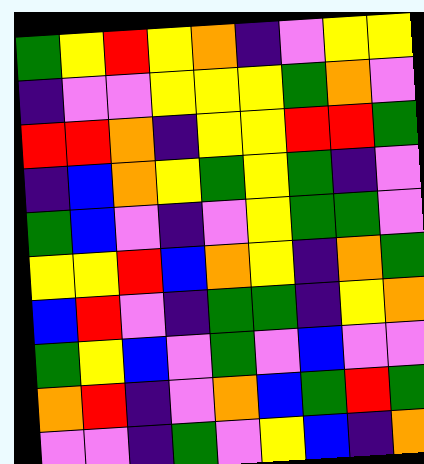[["green", "yellow", "red", "yellow", "orange", "indigo", "violet", "yellow", "yellow"], ["indigo", "violet", "violet", "yellow", "yellow", "yellow", "green", "orange", "violet"], ["red", "red", "orange", "indigo", "yellow", "yellow", "red", "red", "green"], ["indigo", "blue", "orange", "yellow", "green", "yellow", "green", "indigo", "violet"], ["green", "blue", "violet", "indigo", "violet", "yellow", "green", "green", "violet"], ["yellow", "yellow", "red", "blue", "orange", "yellow", "indigo", "orange", "green"], ["blue", "red", "violet", "indigo", "green", "green", "indigo", "yellow", "orange"], ["green", "yellow", "blue", "violet", "green", "violet", "blue", "violet", "violet"], ["orange", "red", "indigo", "violet", "orange", "blue", "green", "red", "green"], ["violet", "violet", "indigo", "green", "violet", "yellow", "blue", "indigo", "orange"]]